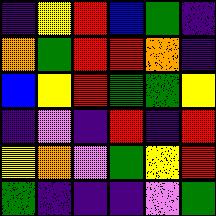[["indigo", "yellow", "red", "blue", "green", "indigo"], ["orange", "green", "red", "red", "orange", "indigo"], ["blue", "yellow", "red", "green", "green", "yellow"], ["indigo", "violet", "indigo", "red", "indigo", "red"], ["yellow", "orange", "violet", "green", "yellow", "red"], ["green", "indigo", "indigo", "indigo", "violet", "green"]]